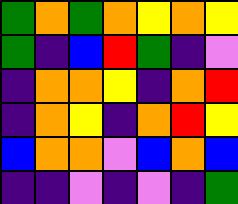[["green", "orange", "green", "orange", "yellow", "orange", "yellow"], ["green", "indigo", "blue", "red", "green", "indigo", "violet"], ["indigo", "orange", "orange", "yellow", "indigo", "orange", "red"], ["indigo", "orange", "yellow", "indigo", "orange", "red", "yellow"], ["blue", "orange", "orange", "violet", "blue", "orange", "blue"], ["indigo", "indigo", "violet", "indigo", "violet", "indigo", "green"]]